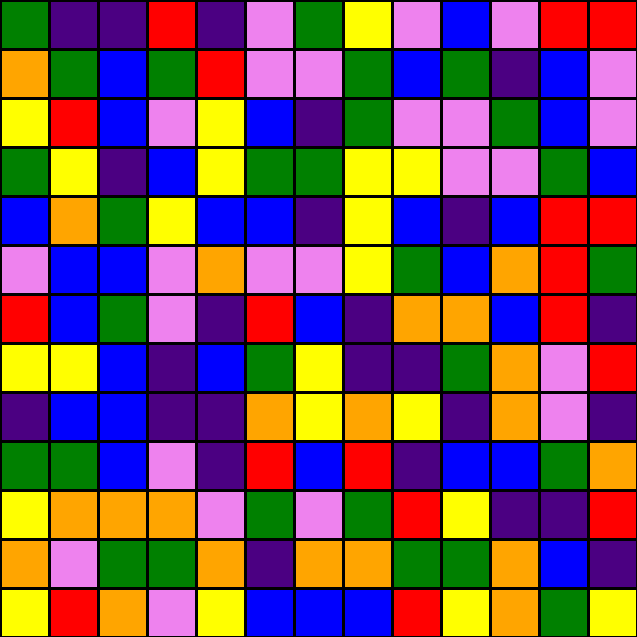[["green", "indigo", "indigo", "red", "indigo", "violet", "green", "yellow", "violet", "blue", "violet", "red", "red"], ["orange", "green", "blue", "green", "red", "violet", "violet", "green", "blue", "green", "indigo", "blue", "violet"], ["yellow", "red", "blue", "violet", "yellow", "blue", "indigo", "green", "violet", "violet", "green", "blue", "violet"], ["green", "yellow", "indigo", "blue", "yellow", "green", "green", "yellow", "yellow", "violet", "violet", "green", "blue"], ["blue", "orange", "green", "yellow", "blue", "blue", "indigo", "yellow", "blue", "indigo", "blue", "red", "red"], ["violet", "blue", "blue", "violet", "orange", "violet", "violet", "yellow", "green", "blue", "orange", "red", "green"], ["red", "blue", "green", "violet", "indigo", "red", "blue", "indigo", "orange", "orange", "blue", "red", "indigo"], ["yellow", "yellow", "blue", "indigo", "blue", "green", "yellow", "indigo", "indigo", "green", "orange", "violet", "red"], ["indigo", "blue", "blue", "indigo", "indigo", "orange", "yellow", "orange", "yellow", "indigo", "orange", "violet", "indigo"], ["green", "green", "blue", "violet", "indigo", "red", "blue", "red", "indigo", "blue", "blue", "green", "orange"], ["yellow", "orange", "orange", "orange", "violet", "green", "violet", "green", "red", "yellow", "indigo", "indigo", "red"], ["orange", "violet", "green", "green", "orange", "indigo", "orange", "orange", "green", "green", "orange", "blue", "indigo"], ["yellow", "red", "orange", "violet", "yellow", "blue", "blue", "blue", "red", "yellow", "orange", "green", "yellow"]]